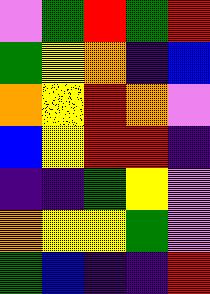[["violet", "green", "red", "green", "red"], ["green", "yellow", "orange", "indigo", "blue"], ["orange", "yellow", "red", "orange", "violet"], ["blue", "yellow", "red", "red", "indigo"], ["indigo", "indigo", "green", "yellow", "violet"], ["orange", "yellow", "yellow", "green", "violet"], ["green", "blue", "indigo", "indigo", "red"]]